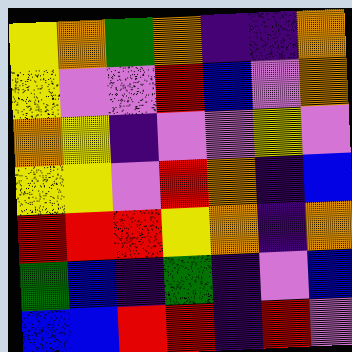[["yellow", "orange", "green", "orange", "indigo", "indigo", "orange"], ["yellow", "violet", "violet", "red", "blue", "violet", "orange"], ["orange", "yellow", "indigo", "violet", "violet", "yellow", "violet"], ["yellow", "yellow", "violet", "red", "orange", "indigo", "blue"], ["red", "red", "red", "yellow", "orange", "indigo", "orange"], ["green", "blue", "indigo", "green", "indigo", "violet", "blue"], ["blue", "blue", "red", "red", "indigo", "red", "violet"]]